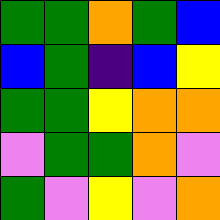[["green", "green", "orange", "green", "blue"], ["blue", "green", "indigo", "blue", "yellow"], ["green", "green", "yellow", "orange", "orange"], ["violet", "green", "green", "orange", "violet"], ["green", "violet", "yellow", "violet", "orange"]]